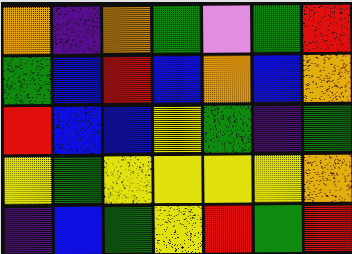[["orange", "indigo", "orange", "green", "violet", "green", "red"], ["green", "blue", "red", "blue", "orange", "blue", "orange"], ["red", "blue", "blue", "yellow", "green", "indigo", "green"], ["yellow", "green", "yellow", "yellow", "yellow", "yellow", "orange"], ["indigo", "blue", "green", "yellow", "red", "green", "red"]]